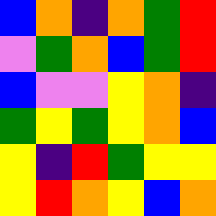[["blue", "orange", "indigo", "orange", "green", "red"], ["violet", "green", "orange", "blue", "green", "red"], ["blue", "violet", "violet", "yellow", "orange", "indigo"], ["green", "yellow", "green", "yellow", "orange", "blue"], ["yellow", "indigo", "red", "green", "yellow", "yellow"], ["yellow", "red", "orange", "yellow", "blue", "orange"]]